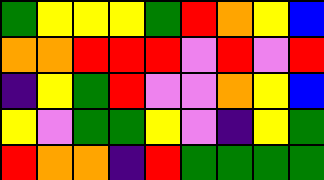[["green", "yellow", "yellow", "yellow", "green", "red", "orange", "yellow", "blue"], ["orange", "orange", "red", "red", "red", "violet", "red", "violet", "red"], ["indigo", "yellow", "green", "red", "violet", "violet", "orange", "yellow", "blue"], ["yellow", "violet", "green", "green", "yellow", "violet", "indigo", "yellow", "green"], ["red", "orange", "orange", "indigo", "red", "green", "green", "green", "green"]]